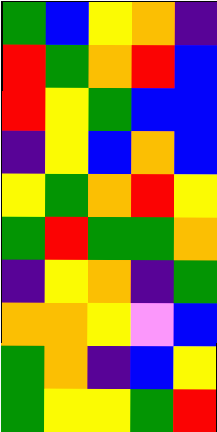[["green", "blue", "yellow", "orange", "indigo"], ["red", "green", "orange", "red", "blue"], ["red", "yellow", "green", "blue", "blue"], ["indigo", "yellow", "blue", "orange", "blue"], ["yellow", "green", "orange", "red", "yellow"], ["green", "red", "green", "green", "orange"], ["indigo", "yellow", "orange", "indigo", "green"], ["orange", "orange", "yellow", "violet", "blue"], ["green", "orange", "indigo", "blue", "yellow"], ["green", "yellow", "yellow", "green", "red"]]